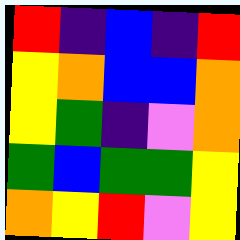[["red", "indigo", "blue", "indigo", "red"], ["yellow", "orange", "blue", "blue", "orange"], ["yellow", "green", "indigo", "violet", "orange"], ["green", "blue", "green", "green", "yellow"], ["orange", "yellow", "red", "violet", "yellow"]]